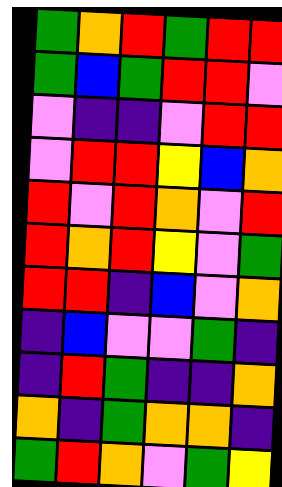[["green", "orange", "red", "green", "red", "red"], ["green", "blue", "green", "red", "red", "violet"], ["violet", "indigo", "indigo", "violet", "red", "red"], ["violet", "red", "red", "yellow", "blue", "orange"], ["red", "violet", "red", "orange", "violet", "red"], ["red", "orange", "red", "yellow", "violet", "green"], ["red", "red", "indigo", "blue", "violet", "orange"], ["indigo", "blue", "violet", "violet", "green", "indigo"], ["indigo", "red", "green", "indigo", "indigo", "orange"], ["orange", "indigo", "green", "orange", "orange", "indigo"], ["green", "red", "orange", "violet", "green", "yellow"]]